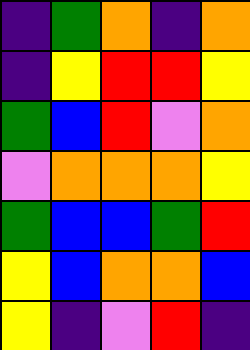[["indigo", "green", "orange", "indigo", "orange"], ["indigo", "yellow", "red", "red", "yellow"], ["green", "blue", "red", "violet", "orange"], ["violet", "orange", "orange", "orange", "yellow"], ["green", "blue", "blue", "green", "red"], ["yellow", "blue", "orange", "orange", "blue"], ["yellow", "indigo", "violet", "red", "indigo"]]